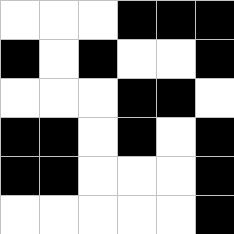[["white", "white", "white", "black", "black", "black"], ["black", "white", "black", "white", "white", "black"], ["white", "white", "white", "black", "black", "white"], ["black", "black", "white", "black", "white", "black"], ["black", "black", "white", "white", "white", "black"], ["white", "white", "white", "white", "white", "black"]]